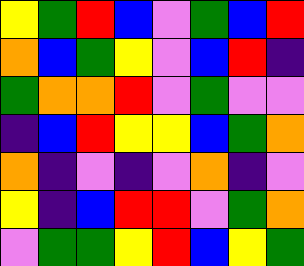[["yellow", "green", "red", "blue", "violet", "green", "blue", "red"], ["orange", "blue", "green", "yellow", "violet", "blue", "red", "indigo"], ["green", "orange", "orange", "red", "violet", "green", "violet", "violet"], ["indigo", "blue", "red", "yellow", "yellow", "blue", "green", "orange"], ["orange", "indigo", "violet", "indigo", "violet", "orange", "indigo", "violet"], ["yellow", "indigo", "blue", "red", "red", "violet", "green", "orange"], ["violet", "green", "green", "yellow", "red", "blue", "yellow", "green"]]